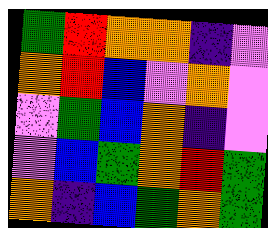[["green", "red", "orange", "orange", "indigo", "violet"], ["orange", "red", "blue", "violet", "orange", "violet"], ["violet", "green", "blue", "orange", "indigo", "violet"], ["violet", "blue", "green", "orange", "red", "green"], ["orange", "indigo", "blue", "green", "orange", "green"]]